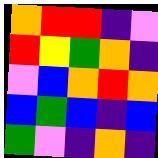[["orange", "red", "red", "indigo", "violet"], ["red", "yellow", "green", "orange", "indigo"], ["violet", "blue", "orange", "red", "orange"], ["blue", "green", "blue", "indigo", "blue"], ["green", "violet", "indigo", "orange", "indigo"]]